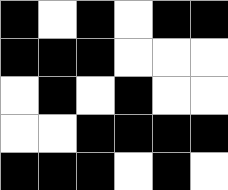[["black", "white", "black", "white", "black", "black"], ["black", "black", "black", "white", "white", "white"], ["white", "black", "white", "black", "white", "white"], ["white", "white", "black", "black", "black", "black"], ["black", "black", "black", "white", "black", "white"]]